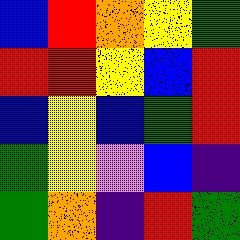[["blue", "red", "orange", "yellow", "green"], ["red", "red", "yellow", "blue", "red"], ["blue", "yellow", "blue", "green", "red"], ["green", "yellow", "violet", "blue", "indigo"], ["green", "orange", "indigo", "red", "green"]]